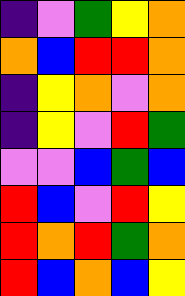[["indigo", "violet", "green", "yellow", "orange"], ["orange", "blue", "red", "red", "orange"], ["indigo", "yellow", "orange", "violet", "orange"], ["indigo", "yellow", "violet", "red", "green"], ["violet", "violet", "blue", "green", "blue"], ["red", "blue", "violet", "red", "yellow"], ["red", "orange", "red", "green", "orange"], ["red", "blue", "orange", "blue", "yellow"]]